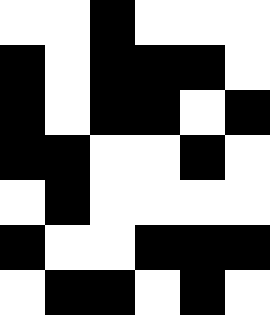[["white", "white", "black", "white", "white", "white"], ["black", "white", "black", "black", "black", "white"], ["black", "white", "black", "black", "white", "black"], ["black", "black", "white", "white", "black", "white"], ["white", "black", "white", "white", "white", "white"], ["black", "white", "white", "black", "black", "black"], ["white", "black", "black", "white", "black", "white"]]